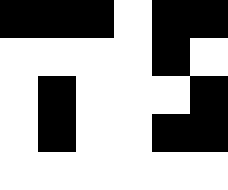[["black", "black", "black", "white", "black", "black"], ["white", "white", "white", "white", "black", "white"], ["white", "black", "white", "white", "white", "black"], ["white", "black", "white", "white", "black", "black"], ["white", "white", "white", "white", "white", "white"]]